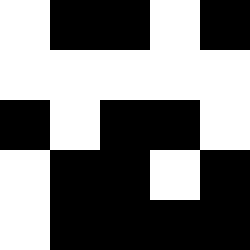[["white", "black", "black", "white", "black"], ["white", "white", "white", "white", "white"], ["black", "white", "black", "black", "white"], ["white", "black", "black", "white", "black"], ["white", "black", "black", "black", "black"]]